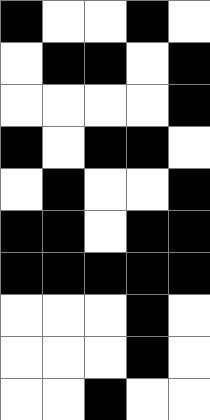[["black", "white", "white", "black", "white"], ["white", "black", "black", "white", "black"], ["white", "white", "white", "white", "black"], ["black", "white", "black", "black", "white"], ["white", "black", "white", "white", "black"], ["black", "black", "white", "black", "black"], ["black", "black", "black", "black", "black"], ["white", "white", "white", "black", "white"], ["white", "white", "white", "black", "white"], ["white", "white", "black", "white", "white"]]